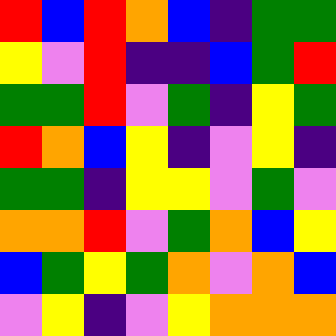[["red", "blue", "red", "orange", "blue", "indigo", "green", "green"], ["yellow", "violet", "red", "indigo", "indigo", "blue", "green", "red"], ["green", "green", "red", "violet", "green", "indigo", "yellow", "green"], ["red", "orange", "blue", "yellow", "indigo", "violet", "yellow", "indigo"], ["green", "green", "indigo", "yellow", "yellow", "violet", "green", "violet"], ["orange", "orange", "red", "violet", "green", "orange", "blue", "yellow"], ["blue", "green", "yellow", "green", "orange", "violet", "orange", "blue"], ["violet", "yellow", "indigo", "violet", "yellow", "orange", "orange", "orange"]]